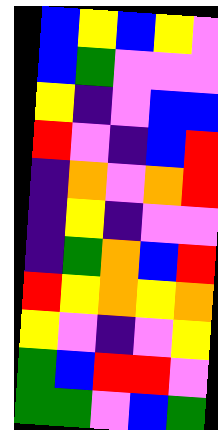[["blue", "yellow", "blue", "yellow", "violet"], ["blue", "green", "violet", "violet", "violet"], ["yellow", "indigo", "violet", "blue", "blue"], ["red", "violet", "indigo", "blue", "red"], ["indigo", "orange", "violet", "orange", "red"], ["indigo", "yellow", "indigo", "violet", "violet"], ["indigo", "green", "orange", "blue", "red"], ["red", "yellow", "orange", "yellow", "orange"], ["yellow", "violet", "indigo", "violet", "yellow"], ["green", "blue", "red", "red", "violet"], ["green", "green", "violet", "blue", "green"]]